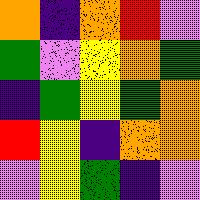[["orange", "indigo", "orange", "red", "violet"], ["green", "violet", "yellow", "orange", "green"], ["indigo", "green", "yellow", "green", "orange"], ["red", "yellow", "indigo", "orange", "orange"], ["violet", "yellow", "green", "indigo", "violet"]]